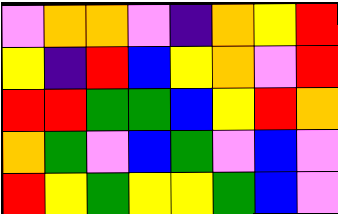[["violet", "orange", "orange", "violet", "indigo", "orange", "yellow", "red"], ["yellow", "indigo", "red", "blue", "yellow", "orange", "violet", "red"], ["red", "red", "green", "green", "blue", "yellow", "red", "orange"], ["orange", "green", "violet", "blue", "green", "violet", "blue", "violet"], ["red", "yellow", "green", "yellow", "yellow", "green", "blue", "violet"]]